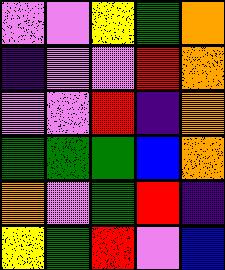[["violet", "violet", "yellow", "green", "orange"], ["indigo", "violet", "violet", "red", "orange"], ["violet", "violet", "red", "indigo", "orange"], ["green", "green", "green", "blue", "orange"], ["orange", "violet", "green", "red", "indigo"], ["yellow", "green", "red", "violet", "blue"]]